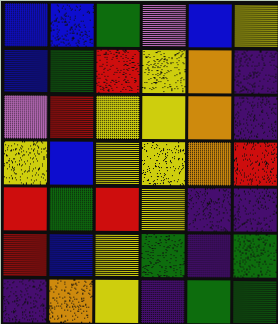[["blue", "blue", "green", "violet", "blue", "yellow"], ["blue", "green", "red", "yellow", "orange", "indigo"], ["violet", "red", "yellow", "yellow", "orange", "indigo"], ["yellow", "blue", "yellow", "yellow", "orange", "red"], ["red", "green", "red", "yellow", "indigo", "indigo"], ["red", "blue", "yellow", "green", "indigo", "green"], ["indigo", "orange", "yellow", "indigo", "green", "green"]]